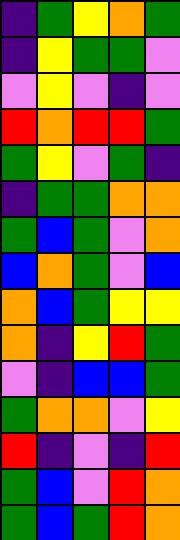[["indigo", "green", "yellow", "orange", "green"], ["indigo", "yellow", "green", "green", "violet"], ["violet", "yellow", "violet", "indigo", "violet"], ["red", "orange", "red", "red", "green"], ["green", "yellow", "violet", "green", "indigo"], ["indigo", "green", "green", "orange", "orange"], ["green", "blue", "green", "violet", "orange"], ["blue", "orange", "green", "violet", "blue"], ["orange", "blue", "green", "yellow", "yellow"], ["orange", "indigo", "yellow", "red", "green"], ["violet", "indigo", "blue", "blue", "green"], ["green", "orange", "orange", "violet", "yellow"], ["red", "indigo", "violet", "indigo", "red"], ["green", "blue", "violet", "red", "orange"], ["green", "blue", "green", "red", "orange"]]